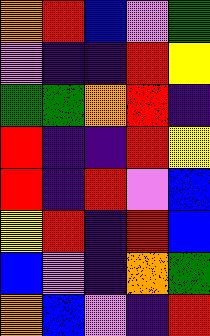[["orange", "red", "blue", "violet", "green"], ["violet", "indigo", "indigo", "red", "yellow"], ["green", "green", "orange", "red", "indigo"], ["red", "indigo", "indigo", "red", "yellow"], ["red", "indigo", "red", "violet", "blue"], ["yellow", "red", "indigo", "red", "blue"], ["blue", "violet", "indigo", "orange", "green"], ["orange", "blue", "violet", "indigo", "red"]]